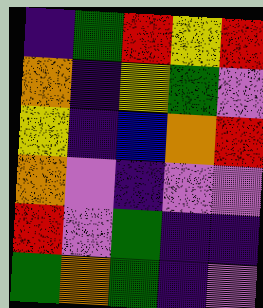[["indigo", "green", "red", "yellow", "red"], ["orange", "indigo", "yellow", "green", "violet"], ["yellow", "indigo", "blue", "orange", "red"], ["orange", "violet", "indigo", "violet", "violet"], ["red", "violet", "green", "indigo", "indigo"], ["green", "orange", "green", "indigo", "violet"]]